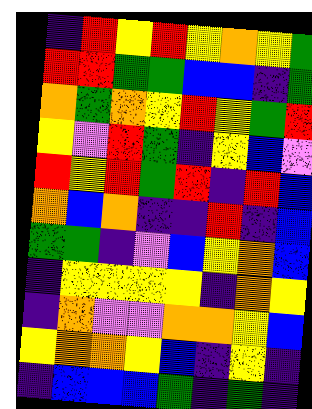[["indigo", "red", "yellow", "red", "yellow", "orange", "yellow", "green"], ["red", "red", "green", "green", "blue", "blue", "indigo", "green"], ["orange", "green", "orange", "yellow", "red", "yellow", "green", "red"], ["yellow", "violet", "red", "green", "indigo", "yellow", "blue", "violet"], ["red", "yellow", "red", "green", "red", "indigo", "red", "blue"], ["orange", "blue", "orange", "indigo", "indigo", "red", "indigo", "blue"], ["green", "green", "indigo", "violet", "blue", "yellow", "orange", "blue"], ["indigo", "yellow", "yellow", "yellow", "yellow", "indigo", "orange", "yellow"], ["indigo", "orange", "violet", "violet", "orange", "orange", "yellow", "blue"], ["yellow", "orange", "orange", "yellow", "blue", "indigo", "yellow", "indigo"], ["indigo", "blue", "blue", "blue", "green", "indigo", "green", "indigo"]]